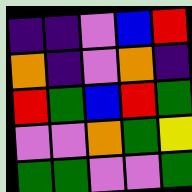[["indigo", "indigo", "violet", "blue", "red"], ["orange", "indigo", "violet", "orange", "indigo"], ["red", "green", "blue", "red", "green"], ["violet", "violet", "orange", "green", "yellow"], ["green", "green", "violet", "violet", "green"]]